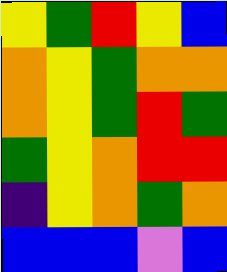[["yellow", "green", "red", "yellow", "blue"], ["orange", "yellow", "green", "orange", "orange"], ["orange", "yellow", "green", "red", "green"], ["green", "yellow", "orange", "red", "red"], ["indigo", "yellow", "orange", "green", "orange"], ["blue", "blue", "blue", "violet", "blue"]]